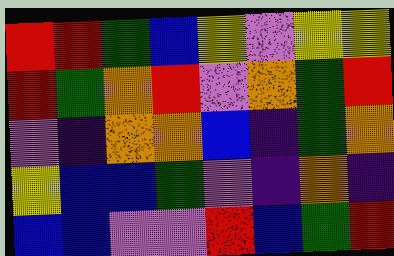[["red", "red", "green", "blue", "yellow", "violet", "yellow", "yellow"], ["red", "green", "orange", "red", "violet", "orange", "green", "red"], ["violet", "indigo", "orange", "orange", "blue", "indigo", "green", "orange"], ["yellow", "blue", "blue", "green", "violet", "indigo", "orange", "indigo"], ["blue", "blue", "violet", "violet", "red", "blue", "green", "red"]]